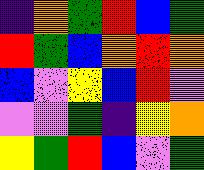[["indigo", "orange", "green", "red", "blue", "green"], ["red", "green", "blue", "orange", "red", "orange"], ["blue", "violet", "yellow", "blue", "red", "violet"], ["violet", "violet", "green", "indigo", "yellow", "orange"], ["yellow", "green", "red", "blue", "violet", "green"]]